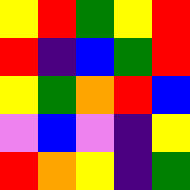[["yellow", "red", "green", "yellow", "red"], ["red", "indigo", "blue", "green", "red"], ["yellow", "green", "orange", "red", "blue"], ["violet", "blue", "violet", "indigo", "yellow"], ["red", "orange", "yellow", "indigo", "green"]]